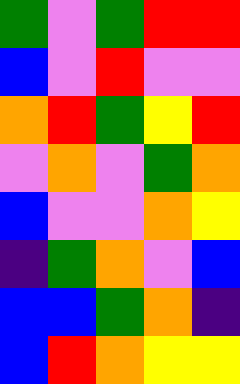[["green", "violet", "green", "red", "red"], ["blue", "violet", "red", "violet", "violet"], ["orange", "red", "green", "yellow", "red"], ["violet", "orange", "violet", "green", "orange"], ["blue", "violet", "violet", "orange", "yellow"], ["indigo", "green", "orange", "violet", "blue"], ["blue", "blue", "green", "orange", "indigo"], ["blue", "red", "orange", "yellow", "yellow"]]